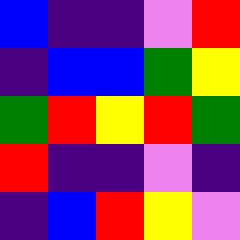[["blue", "indigo", "indigo", "violet", "red"], ["indigo", "blue", "blue", "green", "yellow"], ["green", "red", "yellow", "red", "green"], ["red", "indigo", "indigo", "violet", "indigo"], ["indigo", "blue", "red", "yellow", "violet"]]